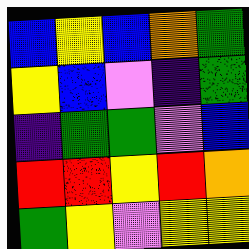[["blue", "yellow", "blue", "orange", "green"], ["yellow", "blue", "violet", "indigo", "green"], ["indigo", "green", "green", "violet", "blue"], ["red", "red", "yellow", "red", "orange"], ["green", "yellow", "violet", "yellow", "yellow"]]